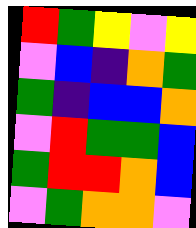[["red", "green", "yellow", "violet", "yellow"], ["violet", "blue", "indigo", "orange", "green"], ["green", "indigo", "blue", "blue", "orange"], ["violet", "red", "green", "green", "blue"], ["green", "red", "red", "orange", "blue"], ["violet", "green", "orange", "orange", "violet"]]